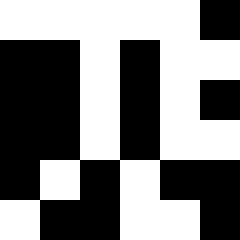[["white", "white", "white", "white", "white", "black"], ["black", "black", "white", "black", "white", "white"], ["black", "black", "white", "black", "white", "black"], ["black", "black", "white", "black", "white", "white"], ["black", "white", "black", "white", "black", "black"], ["white", "black", "black", "white", "white", "black"]]